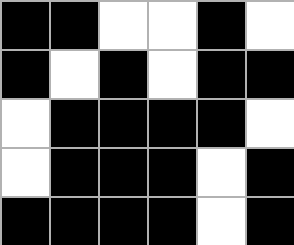[["black", "black", "white", "white", "black", "white"], ["black", "white", "black", "white", "black", "black"], ["white", "black", "black", "black", "black", "white"], ["white", "black", "black", "black", "white", "black"], ["black", "black", "black", "black", "white", "black"]]